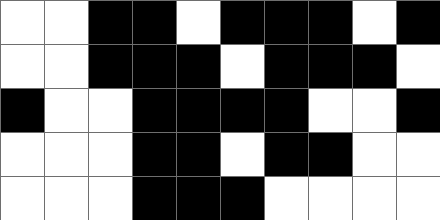[["white", "white", "black", "black", "white", "black", "black", "black", "white", "black"], ["white", "white", "black", "black", "black", "white", "black", "black", "black", "white"], ["black", "white", "white", "black", "black", "black", "black", "white", "white", "black"], ["white", "white", "white", "black", "black", "white", "black", "black", "white", "white"], ["white", "white", "white", "black", "black", "black", "white", "white", "white", "white"]]